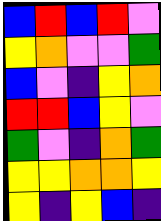[["blue", "red", "blue", "red", "violet"], ["yellow", "orange", "violet", "violet", "green"], ["blue", "violet", "indigo", "yellow", "orange"], ["red", "red", "blue", "yellow", "violet"], ["green", "violet", "indigo", "orange", "green"], ["yellow", "yellow", "orange", "orange", "yellow"], ["yellow", "indigo", "yellow", "blue", "indigo"]]